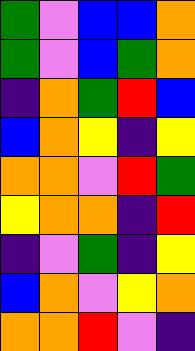[["green", "violet", "blue", "blue", "orange"], ["green", "violet", "blue", "green", "orange"], ["indigo", "orange", "green", "red", "blue"], ["blue", "orange", "yellow", "indigo", "yellow"], ["orange", "orange", "violet", "red", "green"], ["yellow", "orange", "orange", "indigo", "red"], ["indigo", "violet", "green", "indigo", "yellow"], ["blue", "orange", "violet", "yellow", "orange"], ["orange", "orange", "red", "violet", "indigo"]]